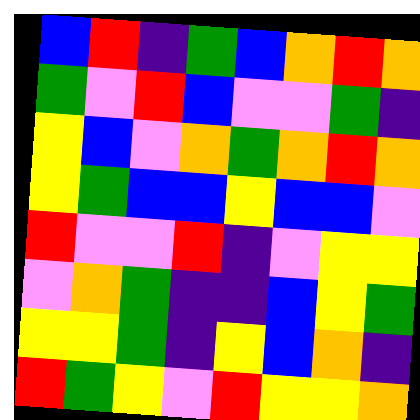[["blue", "red", "indigo", "green", "blue", "orange", "red", "orange"], ["green", "violet", "red", "blue", "violet", "violet", "green", "indigo"], ["yellow", "blue", "violet", "orange", "green", "orange", "red", "orange"], ["yellow", "green", "blue", "blue", "yellow", "blue", "blue", "violet"], ["red", "violet", "violet", "red", "indigo", "violet", "yellow", "yellow"], ["violet", "orange", "green", "indigo", "indigo", "blue", "yellow", "green"], ["yellow", "yellow", "green", "indigo", "yellow", "blue", "orange", "indigo"], ["red", "green", "yellow", "violet", "red", "yellow", "yellow", "orange"]]